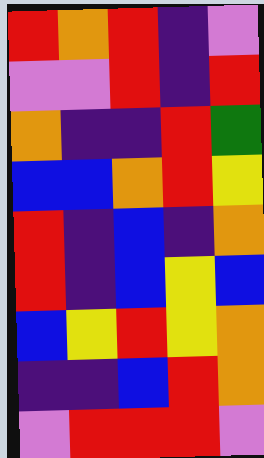[["red", "orange", "red", "indigo", "violet"], ["violet", "violet", "red", "indigo", "red"], ["orange", "indigo", "indigo", "red", "green"], ["blue", "blue", "orange", "red", "yellow"], ["red", "indigo", "blue", "indigo", "orange"], ["red", "indigo", "blue", "yellow", "blue"], ["blue", "yellow", "red", "yellow", "orange"], ["indigo", "indigo", "blue", "red", "orange"], ["violet", "red", "red", "red", "violet"]]